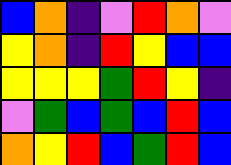[["blue", "orange", "indigo", "violet", "red", "orange", "violet"], ["yellow", "orange", "indigo", "red", "yellow", "blue", "blue"], ["yellow", "yellow", "yellow", "green", "red", "yellow", "indigo"], ["violet", "green", "blue", "green", "blue", "red", "blue"], ["orange", "yellow", "red", "blue", "green", "red", "blue"]]